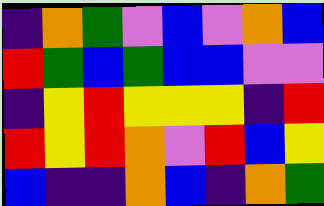[["indigo", "orange", "green", "violet", "blue", "violet", "orange", "blue"], ["red", "green", "blue", "green", "blue", "blue", "violet", "violet"], ["indigo", "yellow", "red", "yellow", "yellow", "yellow", "indigo", "red"], ["red", "yellow", "red", "orange", "violet", "red", "blue", "yellow"], ["blue", "indigo", "indigo", "orange", "blue", "indigo", "orange", "green"]]